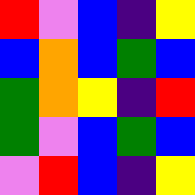[["red", "violet", "blue", "indigo", "yellow"], ["blue", "orange", "blue", "green", "blue"], ["green", "orange", "yellow", "indigo", "red"], ["green", "violet", "blue", "green", "blue"], ["violet", "red", "blue", "indigo", "yellow"]]